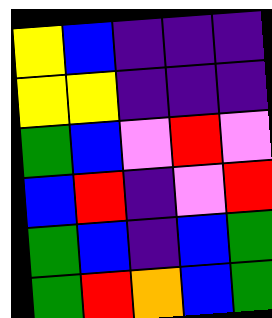[["yellow", "blue", "indigo", "indigo", "indigo"], ["yellow", "yellow", "indigo", "indigo", "indigo"], ["green", "blue", "violet", "red", "violet"], ["blue", "red", "indigo", "violet", "red"], ["green", "blue", "indigo", "blue", "green"], ["green", "red", "orange", "blue", "green"]]